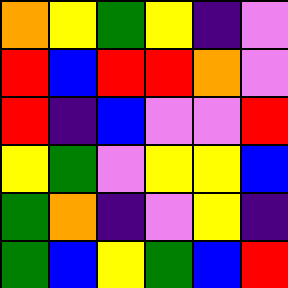[["orange", "yellow", "green", "yellow", "indigo", "violet"], ["red", "blue", "red", "red", "orange", "violet"], ["red", "indigo", "blue", "violet", "violet", "red"], ["yellow", "green", "violet", "yellow", "yellow", "blue"], ["green", "orange", "indigo", "violet", "yellow", "indigo"], ["green", "blue", "yellow", "green", "blue", "red"]]